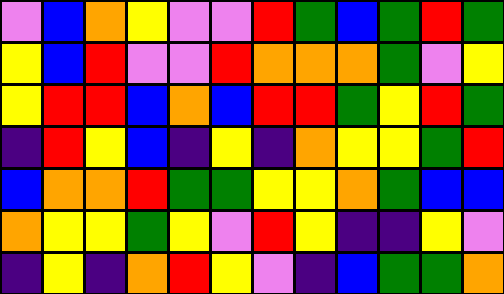[["violet", "blue", "orange", "yellow", "violet", "violet", "red", "green", "blue", "green", "red", "green"], ["yellow", "blue", "red", "violet", "violet", "red", "orange", "orange", "orange", "green", "violet", "yellow"], ["yellow", "red", "red", "blue", "orange", "blue", "red", "red", "green", "yellow", "red", "green"], ["indigo", "red", "yellow", "blue", "indigo", "yellow", "indigo", "orange", "yellow", "yellow", "green", "red"], ["blue", "orange", "orange", "red", "green", "green", "yellow", "yellow", "orange", "green", "blue", "blue"], ["orange", "yellow", "yellow", "green", "yellow", "violet", "red", "yellow", "indigo", "indigo", "yellow", "violet"], ["indigo", "yellow", "indigo", "orange", "red", "yellow", "violet", "indigo", "blue", "green", "green", "orange"]]